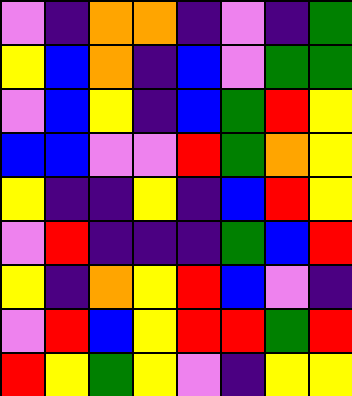[["violet", "indigo", "orange", "orange", "indigo", "violet", "indigo", "green"], ["yellow", "blue", "orange", "indigo", "blue", "violet", "green", "green"], ["violet", "blue", "yellow", "indigo", "blue", "green", "red", "yellow"], ["blue", "blue", "violet", "violet", "red", "green", "orange", "yellow"], ["yellow", "indigo", "indigo", "yellow", "indigo", "blue", "red", "yellow"], ["violet", "red", "indigo", "indigo", "indigo", "green", "blue", "red"], ["yellow", "indigo", "orange", "yellow", "red", "blue", "violet", "indigo"], ["violet", "red", "blue", "yellow", "red", "red", "green", "red"], ["red", "yellow", "green", "yellow", "violet", "indigo", "yellow", "yellow"]]